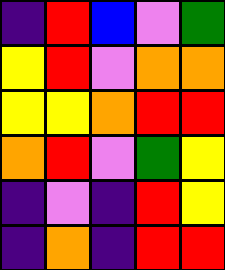[["indigo", "red", "blue", "violet", "green"], ["yellow", "red", "violet", "orange", "orange"], ["yellow", "yellow", "orange", "red", "red"], ["orange", "red", "violet", "green", "yellow"], ["indigo", "violet", "indigo", "red", "yellow"], ["indigo", "orange", "indigo", "red", "red"]]